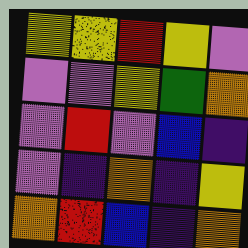[["yellow", "yellow", "red", "yellow", "violet"], ["violet", "violet", "yellow", "green", "orange"], ["violet", "red", "violet", "blue", "indigo"], ["violet", "indigo", "orange", "indigo", "yellow"], ["orange", "red", "blue", "indigo", "orange"]]